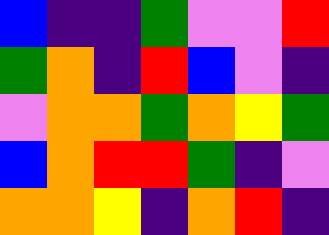[["blue", "indigo", "indigo", "green", "violet", "violet", "red"], ["green", "orange", "indigo", "red", "blue", "violet", "indigo"], ["violet", "orange", "orange", "green", "orange", "yellow", "green"], ["blue", "orange", "red", "red", "green", "indigo", "violet"], ["orange", "orange", "yellow", "indigo", "orange", "red", "indigo"]]